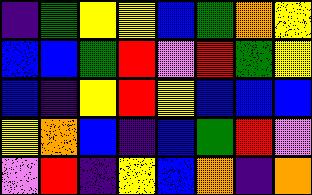[["indigo", "green", "yellow", "yellow", "blue", "green", "orange", "yellow"], ["blue", "blue", "green", "red", "violet", "red", "green", "yellow"], ["blue", "indigo", "yellow", "red", "yellow", "blue", "blue", "blue"], ["yellow", "orange", "blue", "indigo", "blue", "green", "red", "violet"], ["violet", "red", "indigo", "yellow", "blue", "orange", "indigo", "orange"]]